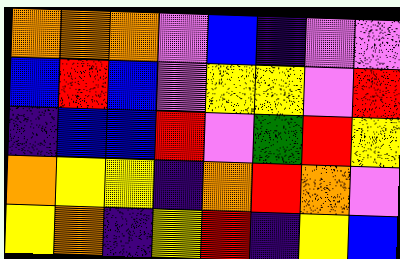[["orange", "orange", "orange", "violet", "blue", "indigo", "violet", "violet"], ["blue", "red", "blue", "violet", "yellow", "yellow", "violet", "red"], ["indigo", "blue", "blue", "red", "violet", "green", "red", "yellow"], ["orange", "yellow", "yellow", "indigo", "orange", "red", "orange", "violet"], ["yellow", "orange", "indigo", "yellow", "red", "indigo", "yellow", "blue"]]